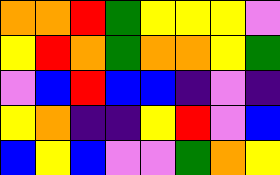[["orange", "orange", "red", "green", "yellow", "yellow", "yellow", "violet"], ["yellow", "red", "orange", "green", "orange", "orange", "yellow", "green"], ["violet", "blue", "red", "blue", "blue", "indigo", "violet", "indigo"], ["yellow", "orange", "indigo", "indigo", "yellow", "red", "violet", "blue"], ["blue", "yellow", "blue", "violet", "violet", "green", "orange", "yellow"]]